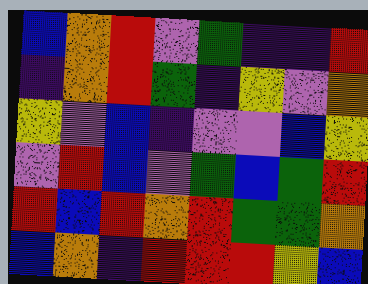[["blue", "orange", "red", "violet", "green", "indigo", "indigo", "red"], ["indigo", "orange", "red", "green", "indigo", "yellow", "violet", "orange"], ["yellow", "violet", "blue", "indigo", "violet", "violet", "blue", "yellow"], ["violet", "red", "blue", "violet", "green", "blue", "green", "red"], ["red", "blue", "red", "orange", "red", "green", "green", "orange"], ["blue", "orange", "indigo", "red", "red", "red", "yellow", "blue"]]